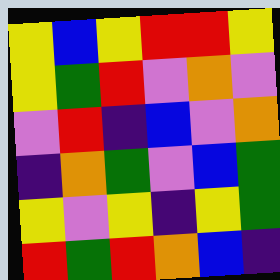[["yellow", "blue", "yellow", "red", "red", "yellow"], ["yellow", "green", "red", "violet", "orange", "violet"], ["violet", "red", "indigo", "blue", "violet", "orange"], ["indigo", "orange", "green", "violet", "blue", "green"], ["yellow", "violet", "yellow", "indigo", "yellow", "green"], ["red", "green", "red", "orange", "blue", "indigo"]]